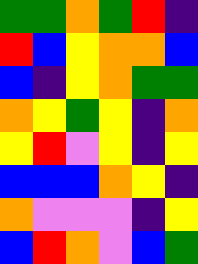[["green", "green", "orange", "green", "red", "indigo"], ["red", "blue", "yellow", "orange", "orange", "blue"], ["blue", "indigo", "yellow", "orange", "green", "green"], ["orange", "yellow", "green", "yellow", "indigo", "orange"], ["yellow", "red", "violet", "yellow", "indigo", "yellow"], ["blue", "blue", "blue", "orange", "yellow", "indigo"], ["orange", "violet", "violet", "violet", "indigo", "yellow"], ["blue", "red", "orange", "violet", "blue", "green"]]